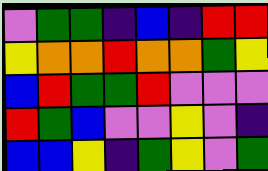[["violet", "green", "green", "indigo", "blue", "indigo", "red", "red"], ["yellow", "orange", "orange", "red", "orange", "orange", "green", "yellow"], ["blue", "red", "green", "green", "red", "violet", "violet", "violet"], ["red", "green", "blue", "violet", "violet", "yellow", "violet", "indigo"], ["blue", "blue", "yellow", "indigo", "green", "yellow", "violet", "green"]]